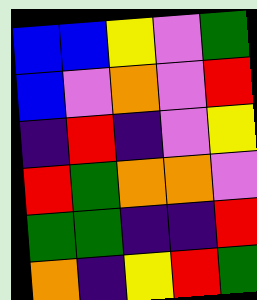[["blue", "blue", "yellow", "violet", "green"], ["blue", "violet", "orange", "violet", "red"], ["indigo", "red", "indigo", "violet", "yellow"], ["red", "green", "orange", "orange", "violet"], ["green", "green", "indigo", "indigo", "red"], ["orange", "indigo", "yellow", "red", "green"]]